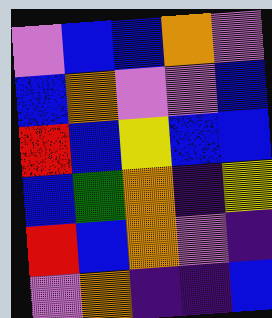[["violet", "blue", "blue", "orange", "violet"], ["blue", "orange", "violet", "violet", "blue"], ["red", "blue", "yellow", "blue", "blue"], ["blue", "green", "orange", "indigo", "yellow"], ["red", "blue", "orange", "violet", "indigo"], ["violet", "orange", "indigo", "indigo", "blue"]]